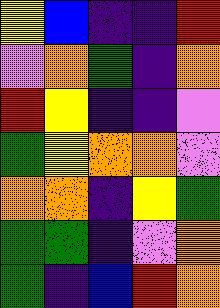[["yellow", "blue", "indigo", "indigo", "red"], ["violet", "orange", "green", "indigo", "orange"], ["red", "yellow", "indigo", "indigo", "violet"], ["green", "yellow", "orange", "orange", "violet"], ["orange", "orange", "indigo", "yellow", "green"], ["green", "green", "indigo", "violet", "orange"], ["green", "indigo", "blue", "red", "orange"]]